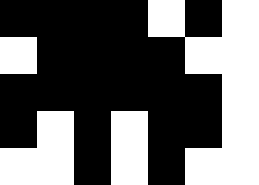[["black", "black", "black", "black", "white", "black", "white"], ["white", "black", "black", "black", "black", "white", "white"], ["black", "black", "black", "black", "black", "black", "white"], ["black", "white", "black", "white", "black", "black", "white"], ["white", "white", "black", "white", "black", "white", "white"]]